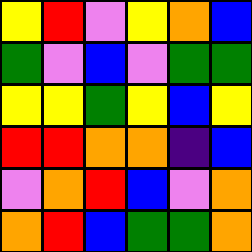[["yellow", "red", "violet", "yellow", "orange", "blue"], ["green", "violet", "blue", "violet", "green", "green"], ["yellow", "yellow", "green", "yellow", "blue", "yellow"], ["red", "red", "orange", "orange", "indigo", "blue"], ["violet", "orange", "red", "blue", "violet", "orange"], ["orange", "red", "blue", "green", "green", "orange"]]